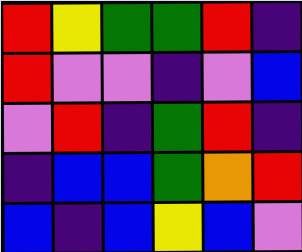[["red", "yellow", "green", "green", "red", "indigo"], ["red", "violet", "violet", "indigo", "violet", "blue"], ["violet", "red", "indigo", "green", "red", "indigo"], ["indigo", "blue", "blue", "green", "orange", "red"], ["blue", "indigo", "blue", "yellow", "blue", "violet"]]